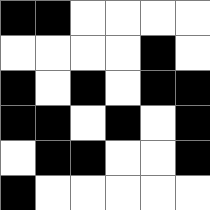[["black", "black", "white", "white", "white", "white"], ["white", "white", "white", "white", "black", "white"], ["black", "white", "black", "white", "black", "black"], ["black", "black", "white", "black", "white", "black"], ["white", "black", "black", "white", "white", "black"], ["black", "white", "white", "white", "white", "white"]]